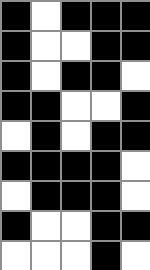[["black", "white", "black", "black", "black"], ["black", "white", "white", "black", "black"], ["black", "white", "black", "black", "white"], ["black", "black", "white", "white", "black"], ["white", "black", "white", "black", "black"], ["black", "black", "black", "black", "white"], ["white", "black", "black", "black", "white"], ["black", "white", "white", "black", "black"], ["white", "white", "white", "black", "white"]]